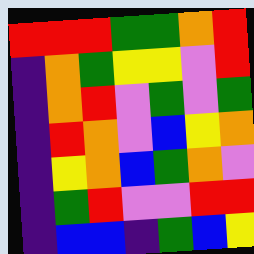[["red", "red", "red", "green", "green", "orange", "red"], ["indigo", "orange", "green", "yellow", "yellow", "violet", "red"], ["indigo", "orange", "red", "violet", "green", "violet", "green"], ["indigo", "red", "orange", "violet", "blue", "yellow", "orange"], ["indigo", "yellow", "orange", "blue", "green", "orange", "violet"], ["indigo", "green", "red", "violet", "violet", "red", "red"], ["indigo", "blue", "blue", "indigo", "green", "blue", "yellow"]]